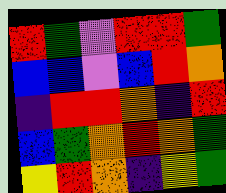[["red", "green", "violet", "red", "red", "green"], ["blue", "blue", "violet", "blue", "red", "orange"], ["indigo", "red", "red", "orange", "indigo", "red"], ["blue", "green", "orange", "red", "orange", "green"], ["yellow", "red", "orange", "indigo", "yellow", "green"]]